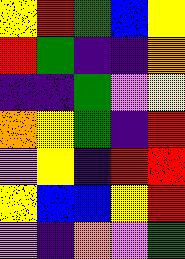[["yellow", "red", "green", "blue", "yellow"], ["red", "green", "indigo", "indigo", "orange"], ["indigo", "indigo", "green", "violet", "yellow"], ["orange", "yellow", "green", "indigo", "red"], ["violet", "yellow", "indigo", "red", "red"], ["yellow", "blue", "blue", "yellow", "red"], ["violet", "indigo", "orange", "violet", "green"]]